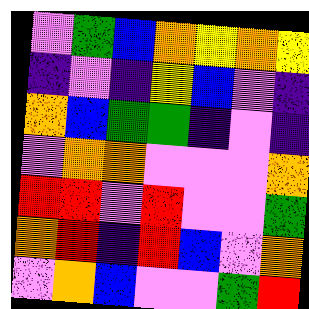[["violet", "green", "blue", "orange", "yellow", "orange", "yellow"], ["indigo", "violet", "indigo", "yellow", "blue", "violet", "indigo"], ["orange", "blue", "green", "green", "indigo", "violet", "indigo"], ["violet", "orange", "orange", "violet", "violet", "violet", "orange"], ["red", "red", "violet", "red", "violet", "violet", "green"], ["orange", "red", "indigo", "red", "blue", "violet", "orange"], ["violet", "orange", "blue", "violet", "violet", "green", "red"]]